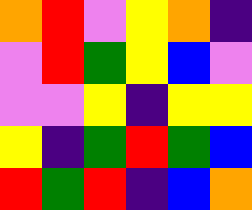[["orange", "red", "violet", "yellow", "orange", "indigo"], ["violet", "red", "green", "yellow", "blue", "violet"], ["violet", "violet", "yellow", "indigo", "yellow", "yellow"], ["yellow", "indigo", "green", "red", "green", "blue"], ["red", "green", "red", "indigo", "blue", "orange"]]